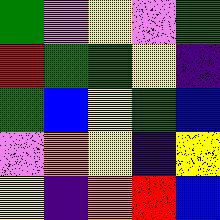[["green", "violet", "yellow", "violet", "green"], ["red", "green", "green", "yellow", "indigo"], ["green", "blue", "yellow", "green", "blue"], ["violet", "orange", "yellow", "indigo", "yellow"], ["yellow", "indigo", "orange", "red", "blue"]]